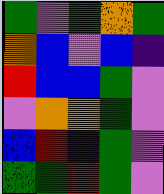[["green", "violet", "green", "orange", "green"], ["orange", "blue", "violet", "blue", "indigo"], ["red", "blue", "blue", "green", "violet"], ["violet", "orange", "orange", "green", "violet"], ["blue", "red", "indigo", "green", "violet"], ["green", "green", "red", "green", "violet"]]